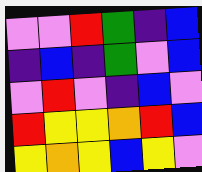[["violet", "violet", "red", "green", "indigo", "blue"], ["indigo", "blue", "indigo", "green", "violet", "blue"], ["violet", "red", "violet", "indigo", "blue", "violet"], ["red", "yellow", "yellow", "orange", "red", "blue"], ["yellow", "orange", "yellow", "blue", "yellow", "violet"]]